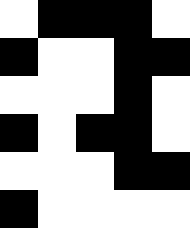[["white", "black", "black", "black", "white"], ["black", "white", "white", "black", "black"], ["white", "white", "white", "black", "white"], ["black", "white", "black", "black", "white"], ["white", "white", "white", "black", "black"], ["black", "white", "white", "white", "white"]]